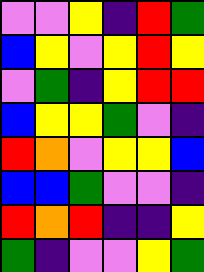[["violet", "violet", "yellow", "indigo", "red", "green"], ["blue", "yellow", "violet", "yellow", "red", "yellow"], ["violet", "green", "indigo", "yellow", "red", "red"], ["blue", "yellow", "yellow", "green", "violet", "indigo"], ["red", "orange", "violet", "yellow", "yellow", "blue"], ["blue", "blue", "green", "violet", "violet", "indigo"], ["red", "orange", "red", "indigo", "indigo", "yellow"], ["green", "indigo", "violet", "violet", "yellow", "green"]]